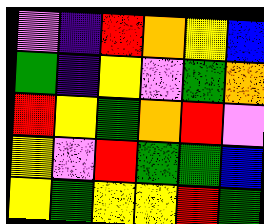[["violet", "indigo", "red", "orange", "yellow", "blue"], ["green", "indigo", "yellow", "violet", "green", "orange"], ["red", "yellow", "green", "orange", "red", "violet"], ["yellow", "violet", "red", "green", "green", "blue"], ["yellow", "green", "yellow", "yellow", "red", "green"]]